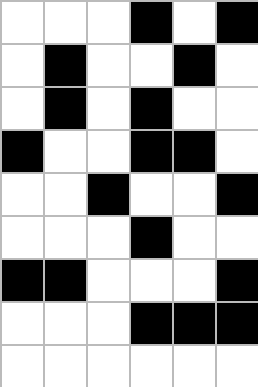[["white", "white", "white", "black", "white", "black"], ["white", "black", "white", "white", "black", "white"], ["white", "black", "white", "black", "white", "white"], ["black", "white", "white", "black", "black", "white"], ["white", "white", "black", "white", "white", "black"], ["white", "white", "white", "black", "white", "white"], ["black", "black", "white", "white", "white", "black"], ["white", "white", "white", "black", "black", "black"], ["white", "white", "white", "white", "white", "white"]]